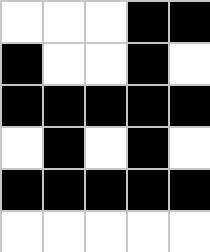[["white", "white", "white", "black", "black"], ["black", "white", "white", "black", "white"], ["black", "black", "black", "black", "black"], ["white", "black", "white", "black", "white"], ["black", "black", "black", "black", "black"], ["white", "white", "white", "white", "white"]]